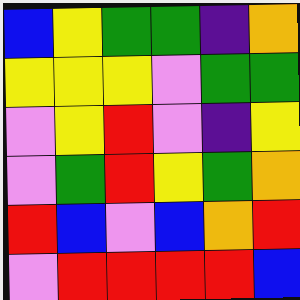[["blue", "yellow", "green", "green", "indigo", "orange"], ["yellow", "yellow", "yellow", "violet", "green", "green"], ["violet", "yellow", "red", "violet", "indigo", "yellow"], ["violet", "green", "red", "yellow", "green", "orange"], ["red", "blue", "violet", "blue", "orange", "red"], ["violet", "red", "red", "red", "red", "blue"]]